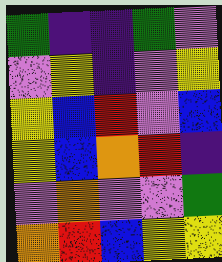[["green", "indigo", "indigo", "green", "violet"], ["violet", "yellow", "indigo", "violet", "yellow"], ["yellow", "blue", "red", "violet", "blue"], ["yellow", "blue", "orange", "red", "indigo"], ["violet", "orange", "violet", "violet", "green"], ["orange", "red", "blue", "yellow", "yellow"]]